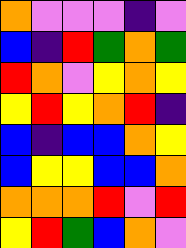[["orange", "violet", "violet", "violet", "indigo", "violet"], ["blue", "indigo", "red", "green", "orange", "green"], ["red", "orange", "violet", "yellow", "orange", "yellow"], ["yellow", "red", "yellow", "orange", "red", "indigo"], ["blue", "indigo", "blue", "blue", "orange", "yellow"], ["blue", "yellow", "yellow", "blue", "blue", "orange"], ["orange", "orange", "orange", "red", "violet", "red"], ["yellow", "red", "green", "blue", "orange", "violet"]]